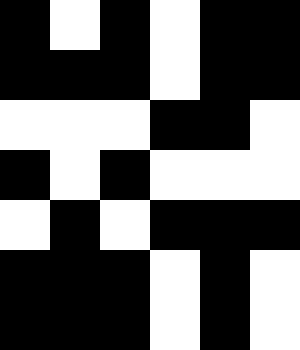[["black", "white", "black", "white", "black", "black"], ["black", "black", "black", "white", "black", "black"], ["white", "white", "white", "black", "black", "white"], ["black", "white", "black", "white", "white", "white"], ["white", "black", "white", "black", "black", "black"], ["black", "black", "black", "white", "black", "white"], ["black", "black", "black", "white", "black", "white"]]